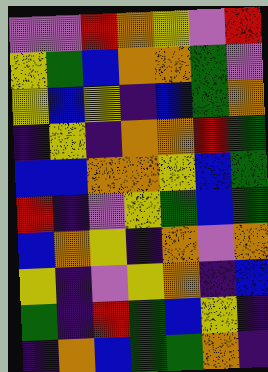[["violet", "violet", "red", "orange", "yellow", "violet", "red"], ["yellow", "green", "blue", "orange", "orange", "green", "violet"], ["yellow", "blue", "yellow", "indigo", "blue", "green", "orange"], ["indigo", "yellow", "indigo", "orange", "orange", "red", "green"], ["blue", "blue", "orange", "orange", "yellow", "blue", "green"], ["red", "indigo", "violet", "yellow", "green", "blue", "green"], ["blue", "orange", "yellow", "indigo", "orange", "violet", "orange"], ["yellow", "indigo", "violet", "yellow", "orange", "indigo", "blue"], ["green", "indigo", "red", "green", "blue", "yellow", "indigo"], ["indigo", "orange", "blue", "green", "green", "orange", "indigo"]]